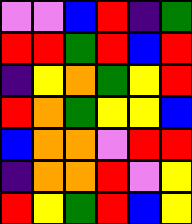[["violet", "violet", "blue", "red", "indigo", "green"], ["red", "red", "green", "red", "blue", "red"], ["indigo", "yellow", "orange", "green", "yellow", "red"], ["red", "orange", "green", "yellow", "yellow", "blue"], ["blue", "orange", "orange", "violet", "red", "red"], ["indigo", "orange", "orange", "red", "violet", "yellow"], ["red", "yellow", "green", "red", "blue", "yellow"]]